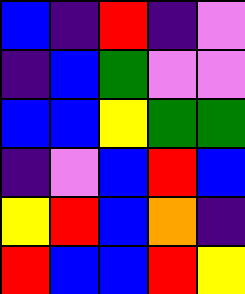[["blue", "indigo", "red", "indigo", "violet"], ["indigo", "blue", "green", "violet", "violet"], ["blue", "blue", "yellow", "green", "green"], ["indigo", "violet", "blue", "red", "blue"], ["yellow", "red", "blue", "orange", "indigo"], ["red", "blue", "blue", "red", "yellow"]]